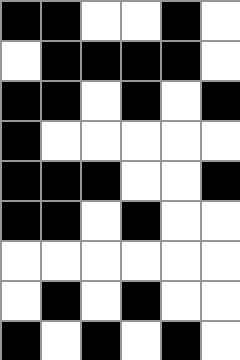[["black", "black", "white", "white", "black", "white"], ["white", "black", "black", "black", "black", "white"], ["black", "black", "white", "black", "white", "black"], ["black", "white", "white", "white", "white", "white"], ["black", "black", "black", "white", "white", "black"], ["black", "black", "white", "black", "white", "white"], ["white", "white", "white", "white", "white", "white"], ["white", "black", "white", "black", "white", "white"], ["black", "white", "black", "white", "black", "white"]]